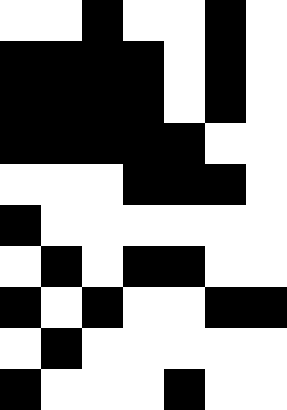[["white", "white", "black", "white", "white", "black", "white"], ["black", "black", "black", "black", "white", "black", "white"], ["black", "black", "black", "black", "white", "black", "white"], ["black", "black", "black", "black", "black", "white", "white"], ["white", "white", "white", "black", "black", "black", "white"], ["black", "white", "white", "white", "white", "white", "white"], ["white", "black", "white", "black", "black", "white", "white"], ["black", "white", "black", "white", "white", "black", "black"], ["white", "black", "white", "white", "white", "white", "white"], ["black", "white", "white", "white", "black", "white", "white"]]